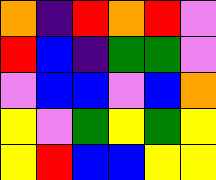[["orange", "indigo", "red", "orange", "red", "violet"], ["red", "blue", "indigo", "green", "green", "violet"], ["violet", "blue", "blue", "violet", "blue", "orange"], ["yellow", "violet", "green", "yellow", "green", "yellow"], ["yellow", "red", "blue", "blue", "yellow", "yellow"]]